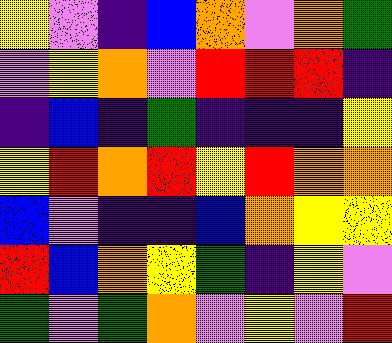[["yellow", "violet", "indigo", "blue", "orange", "violet", "orange", "green"], ["violet", "yellow", "orange", "violet", "red", "red", "red", "indigo"], ["indigo", "blue", "indigo", "green", "indigo", "indigo", "indigo", "yellow"], ["yellow", "red", "orange", "red", "yellow", "red", "orange", "orange"], ["blue", "violet", "indigo", "indigo", "blue", "orange", "yellow", "yellow"], ["red", "blue", "orange", "yellow", "green", "indigo", "yellow", "violet"], ["green", "violet", "green", "orange", "violet", "yellow", "violet", "red"]]